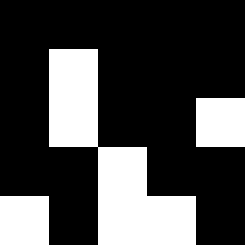[["black", "black", "black", "black", "black"], ["black", "white", "black", "black", "black"], ["black", "white", "black", "black", "white"], ["black", "black", "white", "black", "black"], ["white", "black", "white", "white", "black"]]